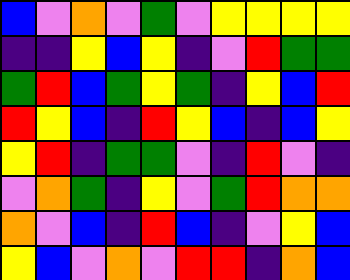[["blue", "violet", "orange", "violet", "green", "violet", "yellow", "yellow", "yellow", "yellow"], ["indigo", "indigo", "yellow", "blue", "yellow", "indigo", "violet", "red", "green", "green"], ["green", "red", "blue", "green", "yellow", "green", "indigo", "yellow", "blue", "red"], ["red", "yellow", "blue", "indigo", "red", "yellow", "blue", "indigo", "blue", "yellow"], ["yellow", "red", "indigo", "green", "green", "violet", "indigo", "red", "violet", "indigo"], ["violet", "orange", "green", "indigo", "yellow", "violet", "green", "red", "orange", "orange"], ["orange", "violet", "blue", "indigo", "red", "blue", "indigo", "violet", "yellow", "blue"], ["yellow", "blue", "violet", "orange", "violet", "red", "red", "indigo", "orange", "blue"]]